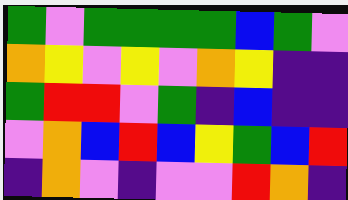[["green", "violet", "green", "green", "green", "green", "blue", "green", "violet"], ["orange", "yellow", "violet", "yellow", "violet", "orange", "yellow", "indigo", "indigo"], ["green", "red", "red", "violet", "green", "indigo", "blue", "indigo", "indigo"], ["violet", "orange", "blue", "red", "blue", "yellow", "green", "blue", "red"], ["indigo", "orange", "violet", "indigo", "violet", "violet", "red", "orange", "indigo"]]